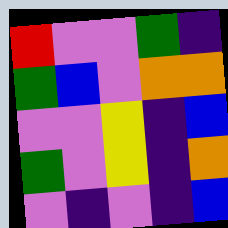[["red", "violet", "violet", "green", "indigo"], ["green", "blue", "violet", "orange", "orange"], ["violet", "violet", "yellow", "indigo", "blue"], ["green", "violet", "yellow", "indigo", "orange"], ["violet", "indigo", "violet", "indigo", "blue"]]